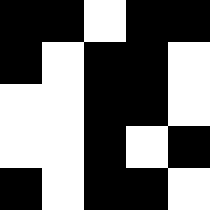[["black", "black", "white", "black", "black"], ["black", "white", "black", "black", "white"], ["white", "white", "black", "black", "white"], ["white", "white", "black", "white", "black"], ["black", "white", "black", "black", "white"]]